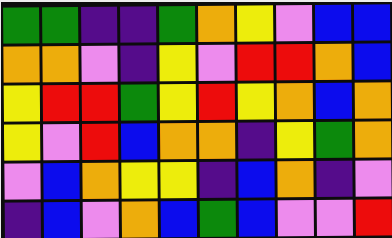[["green", "green", "indigo", "indigo", "green", "orange", "yellow", "violet", "blue", "blue"], ["orange", "orange", "violet", "indigo", "yellow", "violet", "red", "red", "orange", "blue"], ["yellow", "red", "red", "green", "yellow", "red", "yellow", "orange", "blue", "orange"], ["yellow", "violet", "red", "blue", "orange", "orange", "indigo", "yellow", "green", "orange"], ["violet", "blue", "orange", "yellow", "yellow", "indigo", "blue", "orange", "indigo", "violet"], ["indigo", "blue", "violet", "orange", "blue", "green", "blue", "violet", "violet", "red"]]